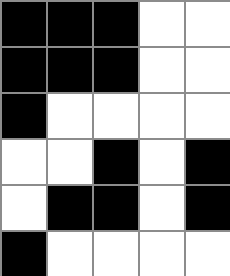[["black", "black", "black", "white", "white"], ["black", "black", "black", "white", "white"], ["black", "white", "white", "white", "white"], ["white", "white", "black", "white", "black"], ["white", "black", "black", "white", "black"], ["black", "white", "white", "white", "white"]]